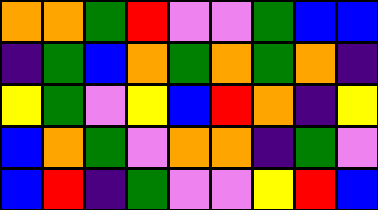[["orange", "orange", "green", "red", "violet", "violet", "green", "blue", "blue"], ["indigo", "green", "blue", "orange", "green", "orange", "green", "orange", "indigo"], ["yellow", "green", "violet", "yellow", "blue", "red", "orange", "indigo", "yellow"], ["blue", "orange", "green", "violet", "orange", "orange", "indigo", "green", "violet"], ["blue", "red", "indigo", "green", "violet", "violet", "yellow", "red", "blue"]]